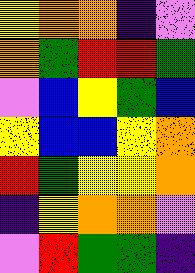[["yellow", "orange", "orange", "indigo", "violet"], ["orange", "green", "red", "red", "green"], ["violet", "blue", "yellow", "green", "blue"], ["yellow", "blue", "blue", "yellow", "orange"], ["red", "green", "yellow", "yellow", "orange"], ["indigo", "yellow", "orange", "orange", "violet"], ["violet", "red", "green", "green", "indigo"]]